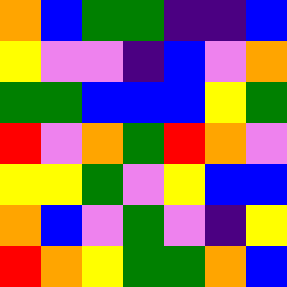[["orange", "blue", "green", "green", "indigo", "indigo", "blue"], ["yellow", "violet", "violet", "indigo", "blue", "violet", "orange"], ["green", "green", "blue", "blue", "blue", "yellow", "green"], ["red", "violet", "orange", "green", "red", "orange", "violet"], ["yellow", "yellow", "green", "violet", "yellow", "blue", "blue"], ["orange", "blue", "violet", "green", "violet", "indigo", "yellow"], ["red", "orange", "yellow", "green", "green", "orange", "blue"]]